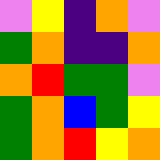[["violet", "yellow", "indigo", "orange", "violet"], ["green", "orange", "indigo", "indigo", "orange"], ["orange", "red", "green", "green", "violet"], ["green", "orange", "blue", "green", "yellow"], ["green", "orange", "red", "yellow", "orange"]]